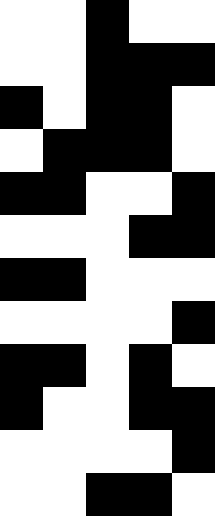[["white", "white", "black", "white", "white"], ["white", "white", "black", "black", "black"], ["black", "white", "black", "black", "white"], ["white", "black", "black", "black", "white"], ["black", "black", "white", "white", "black"], ["white", "white", "white", "black", "black"], ["black", "black", "white", "white", "white"], ["white", "white", "white", "white", "black"], ["black", "black", "white", "black", "white"], ["black", "white", "white", "black", "black"], ["white", "white", "white", "white", "black"], ["white", "white", "black", "black", "white"]]